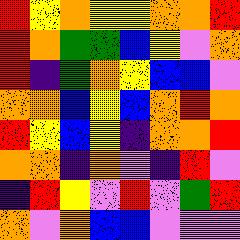[["red", "yellow", "orange", "yellow", "yellow", "orange", "orange", "red"], ["red", "orange", "green", "green", "blue", "yellow", "violet", "orange"], ["red", "indigo", "green", "orange", "yellow", "blue", "blue", "violet"], ["orange", "orange", "blue", "yellow", "blue", "orange", "red", "orange"], ["red", "yellow", "blue", "yellow", "indigo", "orange", "orange", "red"], ["orange", "orange", "indigo", "orange", "violet", "indigo", "red", "violet"], ["indigo", "red", "yellow", "violet", "red", "violet", "green", "red"], ["orange", "violet", "orange", "blue", "blue", "violet", "violet", "violet"]]